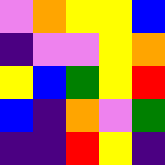[["violet", "orange", "yellow", "yellow", "blue"], ["indigo", "violet", "violet", "yellow", "orange"], ["yellow", "blue", "green", "yellow", "red"], ["blue", "indigo", "orange", "violet", "green"], ["indigo", "indigo", "red", "yellow", "indigo"]]